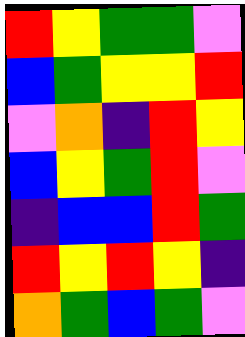[["red", "yellow", "green", "green", "violet"], ["blue", "green", "yellow", "yellow", "red"], ["violet", "orange", "indigo", "red", "yellow"], ["blue", "yellow", "green", "red", "violet"], ["indigo", "blue", "blue", "red", "green"], ["red", "yellow", "red", "yellow", "indigo"], ["orange", "green", "blue", "green", "violet"]]